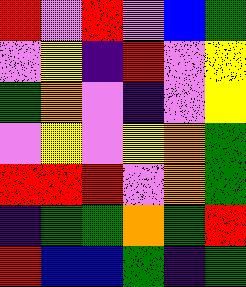[["red", "violet", "red", "violet", "blue", "green"], ["violet", "yellow", "indigo", "red", "violet", "yellow"], ["green", "orange", "violet", "indigo", "violet", "yellow"], ["violet", "yellow", "violet", "yellow", "orange", "green"], ["red", "red", "red", "violet", "orange", "green"], ["indigo", "green", "green", "orange", "green", "red"], ["red", "blue", "blue", "green", "indigo", "green"]]